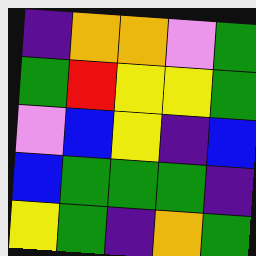[["indigo", "orange", "orange", "violet", "green"], ["green", "red", "yellow", "yellow", "green"], ["violet", "blue", "yellow", "indigo", "blue"], ["blue", "green", "green", "green", "indigo"], ["yellow", "green", "indigo", "orange", "green"]]